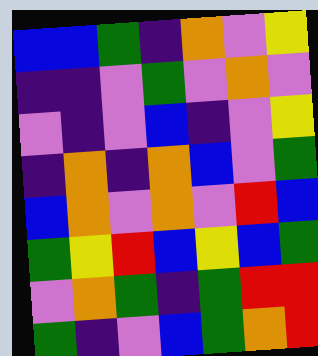[["blue", "blue", "green", "indigo", "orange", "violet", "yellow"], ["indigo", "indigo", "violet", "green", "violet", "orange", "violet"], ["violet", "indigo", "violet", "blue", "indigo", "violet", "yellow"], ["indigo", "orange", "indigo", "orange", "blue", "violet", "green"], ["blue", "orange", "violet", "orange", "violet", "red", "blue"], ["green", "yellow", "red", "blue", "yellow", "blue", "green"], ["violet", "orange", "green", "indigo", "green", "red", "red"], ["green", "indigo", "violet", "blue", "green", "orange", "red"]]